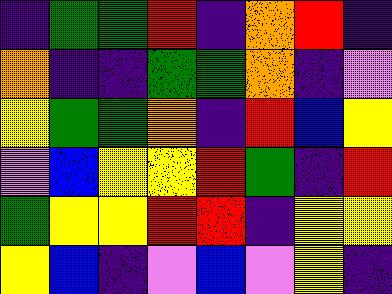[["indigo", "green", "green", "red", "indigo", "orange", "red", "indigo"], ["orange", "indigo", "indigo", "green", "green", "orange", "indigo", "violet"], ["yellow", "green", "green", "orange", "indigo", "red", "blue", "yellow"], ["violet", "blue", "yellow", "yellow", "red", "green", "indigo", "red"], ["green", "yellow", "yellow", "red", "red", "indigo", "yellow", "yellow"], ["yellow", "blue", "indigo", "violet", "blue", "violet", "yellow", "indigo"]]